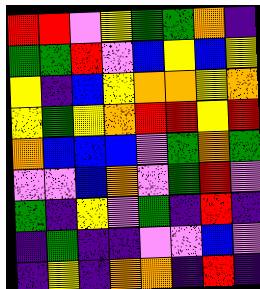[["red", "red", "violet", "yellow", "green", "green", "orange", "indigo"], ["green", "green", "red", "violet", "blue", "yellow", "blue", "yellow"], ["yellow", "indigo", "blue", "yellow", "orange", "orange", "yellow", "orange"], ["yellow", "green", "yellow", "orange", "red", "red", "yellow", "red"], ["orange", "blue", "blue", "blue", "violet", "green", "orange", "green"], ["violet", "violet", "blue", "orange", "violet", "green", "red", "violet"], ["green", "indigo", "yellow", "violet", "green", "indigo", "red", "indigo"], ["indigo", "green", "indigo", "indigo", "violet", "violet", "blue", "violet"], ["indigo", "yellow", "indigo", "orange", "orange", "indigo", "red", "indigo"]]